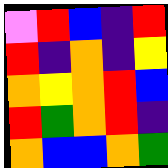[["violet", "red", "blue", "indigo", "red"], ["red", "indigo", "orange", "indigo", "yellow"], ["orange", "yellow", "orange", "red", "blue"], ["red", "green", "orange", "red", "indigo"], ["orange", "blue", "blue", "orange", "green"]]